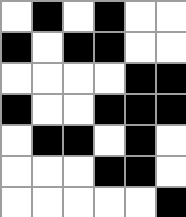[["white", "black", "white", "black", "white", "white"], ["black", "white", "black", "black", "white", "white"], ["white", "white", "white", "white", "black", "black"], ["black", "white", "white", "black", "black", "black"], ["white", "black", "black", "white", "black", "white"], ["white", "white", "white", "black", "black", "white"], ["white", "white", "white", "white", "white", "black"]]